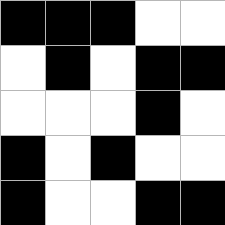[["black", "black", "black", "white", "white"], ["white", "black", "white", "black", "black"], ["white", "white", "white", "black", "white"], ["black", "white", "black", "white", "white"], ["black", "white", "white", "black", "black"]]